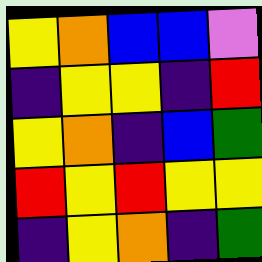[["yellow", "orange", "blue", "blue", "violet"], ["indigo", "yellow", "yellow", "indigo", "red"], ["yellow", "orange", "indigo", "blue", "green"], ["red", "yellow", "red", "yellow", "yellow"], ["indigo", "yellow", "orange", "indigo", "green"]]